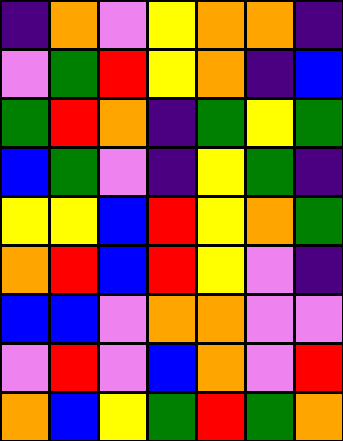[["indigo", "orange", "violet", "yellow", "orange", "orange", "indigo"], ["violet", "green", "red", "yellow", "orange", "indigo", "blue"], ["green", "red", "orange", "indigo", "green", "yellow", "green"], ["blue", "green", "violet", "indigo", "yellow", "green", "indigo"], ["yellow", "yellow", "blue", "red", "yellow", "orange", "green"], ["orange", "red", "blue", "red", "yellow", "violet", "indigo"], ["blue", "blue", "violet", "orange", "orange", "violet", "violet"], ["violet", "red", "violet", "blue", "orange", "violet", "red"], ["orange", "blue", "yellow", "green", "red", "green", "orange"]]